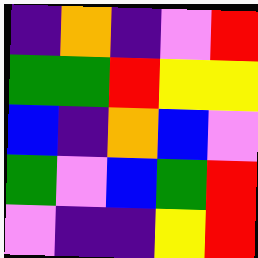[["indigo", "orange", "indigo", "violet", "red"], ["green", "green", "red", "yellow", "yellow"], ["blue", "indigo", "orange", "blue", "violet"], ["green", "violet", "blue", "green", "red"], ["violet", "indigo", "indigo", "yellow", "red"]]